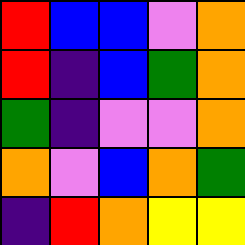[["red", "blue", "blue", "violet", "orange"], ["red", "indigo", "blue", "green", "orange"], ["green", "indigo", "violet", "violet", "orange"], ["orange", "violet", "blue", "orange", "green"], ["indigo", "red", "orange", "yellow", "yellow"]]